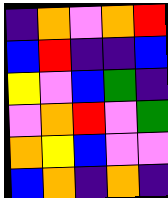[["indigo", "orange", "violet", "orange", "red"], ["blue", "red", "indigo", "indigo", "blue"], ["yellow", "violet", "blue", "green", "indigo"], ["violet", "orange", "red", "violet", "green"], ["orange", "yellow", "blue", "violet", "violet"], ["blue", "orange", "indigo", "orange", "indigo"]]